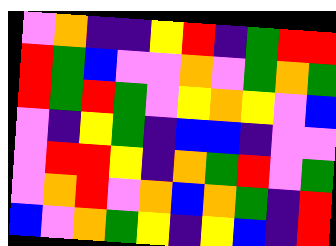[["violet", "orange", "indigo", "indigo", "yellow", "red", "indigo", "green", "red", "red"], ["red", "green", "blue", "violet", "violet", "orange", "violet", "green", "orange", "green"], ["red", "green", "red", "green", "violet", "yellow", "orange", "yellow", "violet", "blue"], ["violet", "indigo", "yellow", "green", "indigo", "blue", "blue", "indigo", "violet", "violet"], ["violet", "red", "red", "yellow", "indigo", "orange", "green", "red", "violet", "green"], ["violet", "orange", "red", "violet", "orange", "blue", "orange", "green", "indigo", "red"], ["blue", "violet", "orange", "green", "yellow", "indigo", "yellow", "blue", "indigo", "red"]]